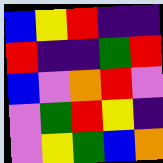[["blue", "yellow", "red", "indigo", "indigo"], ["red", "indigo", "indigo", "green", "red"], ["blue", "violet", "orange", "red", "violet"], ["violet", "green", "red", "yellow", "indigo"], ["violet", "yellow", "green", "blue", "orange"]]